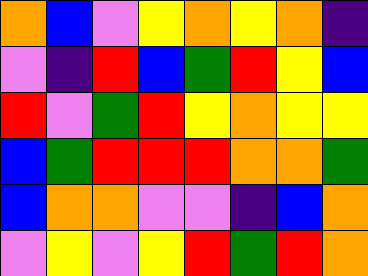[["orange", "blue", "violet", "yellow", "orange", "yellow", "orange", "indigo"], ["violet", "indigo", "red", "blue", "green", "red", "yellow", "blue"], ["red", "violet", "green", "red", "yellow", "orange", "yellow", "yellow"], ["blue", "green", "red", "red", "red", "orange", "orange", "green"], ["blue", "orange", "orange", "violet", "violet", "indigo", "blue", "orange"], ["violet", "yellow", "violet", "yellow", "red", "green", "red", "orange"]]